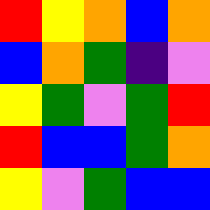[["red", "yellow", "orange", "blue", "orange"], ["blue", "orange", "green", "indigo", "violet"], ["yellow", "green", "violet", "green", "red"], ["red", "blue", "blue", "green", "orange"], ["yellow", "violet", "green", "blue", "blue"]]